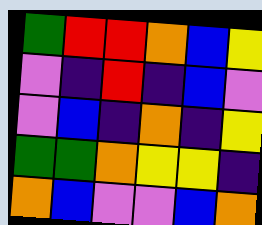[["green", "red", "red", "orange", "blue", "yellow"], ["violet", "indigo", "red", "indigo", "blue", "violet"], ["violet", "blue", "indigo", "orange", "indigo", "yellow"], ["green", "green", "orange", "yellow", "yellow", "indigo"], ["orange", "blue", "violet", "violet", "blue", "orange"]]